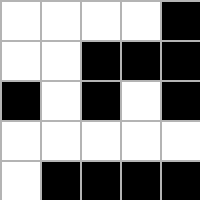[["white", "white", "white", "white", "black"], ["white", "white", "black", "black", "black"], ["black", "white", "black", "white", "black"], ["white", "white", "white", "white", "white"], ["white", "black", "black", "black", "black"]]